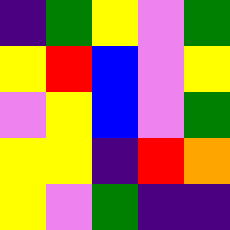[["indigo", "green", "yellow", "violet", "green"], ["yellow", "red", "blue", "violet", "yellow"], ["violet", "yellow", "blue", "violet", "green"], ["yellow", "yellow", "indigo", "red", "orange"], ["yellow", "violet", "green", "indigo", "indigo"]]